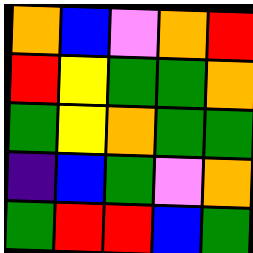[["orange", "blue", "violet", "orange", "red"], ["red", "yellow", "green", "green", "orange"], ["green", "yellow", "orange", "green", "green"], ["indigo", "blue", "green", "violet", "orange"], ["green", "red", "red", "blue", "green"]]